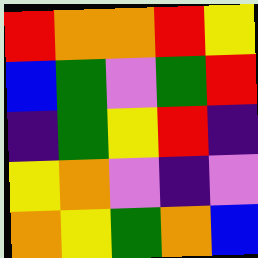[["red", "orange", "orange", "red", "yellow"], ["blue", "green", "violet", "green", "red"], ["indigo", "green", "yellow", "red", "indigo"], ["yellow", "orange", "violet", "indigo", "violet"], ["orange", "yellow", "green", "orange", "blue"]]